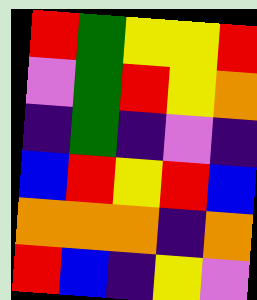[["red", "green", "yellow", "yellow", "red"], ["violet", "green", "red", "yellow", "orange"], ["indigo", "green", "indigo", "violet", "indigo"], ["blue", "red", "yellow", "red", "blue"], ["orange", "orange", "orange", "indigo", "orange"], ["red", "blue", "indigo", "yellow", "violet"]]